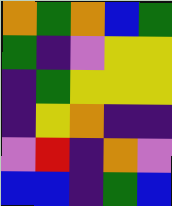[["orange", "green", "orange", "blue", "green"], ["green", "indigo", "violet", "yellow", "yellow"], ["indigo", "green", "yellow", "yellow", "yellow"], ["indigo", "yellow", "orange", "indigo", "indigo"], ["violet", "red", "indigo", "orange", "violet"], ["blue", "blue", "indigo", "green", "blue"]]